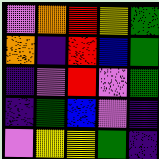[["violet", "orange", "red", "yellow", "green"], ["orange", "indigo", "red", "blue", "green"], ["indigo", "violet", "red", "violet", "green"], ["indigo", "green", "blue", "violet", "indigo"], ["violet", "yellow", "yellow", "green", "indigo"]]